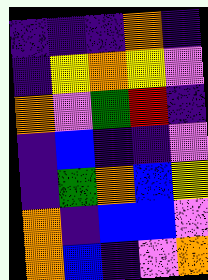[["indigo", "indigo", "indigo", "orange", "indigo"], ["indigo", "yellow", "orange", "yellow", "violet"], ["orange", "violet", "green", "red", "indigo"], ["indigo", "blue", "indigo", "indigo", "violet"], ["indigo", "green", "orange", "blue", "yellow"], ["orange", "indigo", "blue", "blue", "violet"], ["orange", "blue", "indigo", "violet", "orange"]]